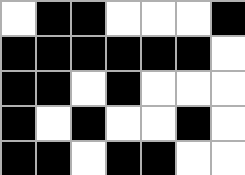[["white", "black", "black", "white", "white", "white", "black"], ["black", "black", "black", "black", "black", "black", "white"], ["black", "black", "white", "black", "white", "white", "white"], ["black", "white", "black", "white", "white", "black", "white"], ["black", "black", "white", "black", "black", "white", "white"]]